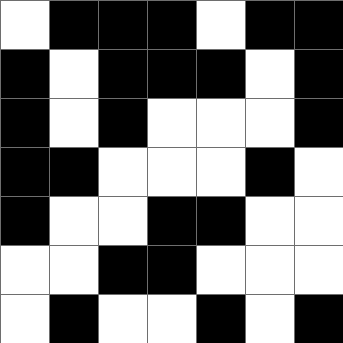[["white", "black", "black", "black", "white", "black", "black"], ["black", "white", "black", "black", "black", "white", "black"], ["black", "white", "black", "white", "white", "white", "black"], ["black", "black", "white", "white", "white", "black", "white"], ["black", "white", "white", "black", "black", "white", "white"], ["white", "white", "black", "black", "white", "white", "white"], ["white", "black", "white", "white", "black", "white", "black"]]